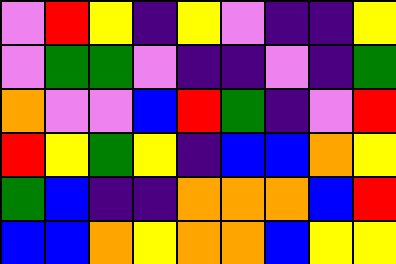[["violet", "red", "yellow", "indigo", "yellow", "violet", "indigo", "indigo", "yellow"], ["violet", "green", "green", "violet", "indigo", "indigo", "violet", "indigo", "green"], ["orange", "violet", "violet", "blue", "red", "green", "indigo", "violet", "red"], ["red", "yellow", "green", "yellow", "indigo", "blue", "blue", "orange", "yellow"], ["green", "blue", "indigo", "indigo", "orange", "orange", "orange", "blue", "red"], ["blue", "blue", "orange", "yellow", "orange", "orange", "blue", "yellow", "yellow"]]